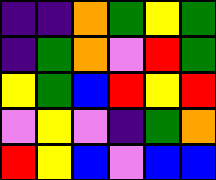[["indigo", "indigo", "orange", "green", "yellow", "green"], ["indigo", "green", "orange", "violet", "red", "green"], ["yellow", "green", "blue", "red", "yellow", "red"], ["violet", "yellow", "violet", "indigo", "green", "orange"], ["red", "yellow", "blue", "violet", "blue", "blue"]]